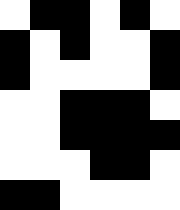[["white", "black", "black", "white", "black", "white"], ["black", "white", "black", "white", "white", "black"], ["black", "white", "white", "white", "white", "black"], ["white", "white", "black", "black", "black", "white"], ["white", "white", "black", "black", "black", "black"], ["white", "white", "white", "black", "black", "white"], ["black", "black", "white", "white", "white", "white"]]